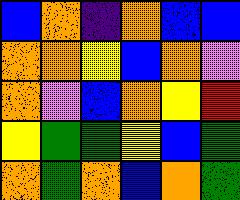[["blue", "orange", "indigo", "orange", "blue", "blue"], ["orange", "orange", "yellow", "blue", "orange", "violet"], ["orange", "violet", "blue", "orange", "yellow", "red"], ["yellow", "green", "green", "yellow", "blue", "green"], ["orange", "green", "orange", "blue", "orange", "green"]]